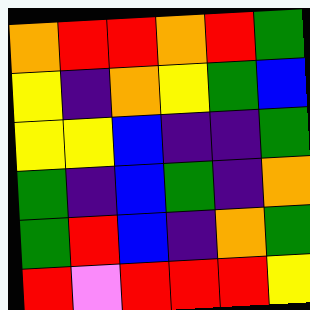[["orange", "red", "red", "orange", "red", "green"], ["yellow", "indigo", "orange", "yellow", "green", "blue"], ["yellow", "yellow", "blue", "indigo", "indigo", "green"], ["green", "indigo", "blue", "green", "indigo", "orange"], ["green", "red", "blue", "indigo", "orange", "green"], ["red", "violet", "red", "red", "red", "yellow"]]